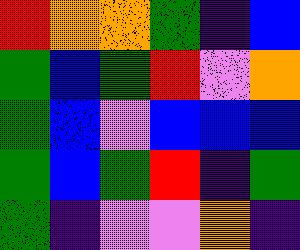[["red", "orange", "orange", "green", "indigo", "blue"], ["green", "blue", "green", "red", "violet", "orange"], ["green", "blue", "violet", "blue", "blue", "blue"], ["green", "blue", "green", "red", "indigo", "green"], ["green", "indigo", "violet", "violet", "orange", "indigo"]]